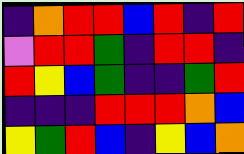[["indigo", "orange", "red", "red", "blue", "red", "indigo", "red"], ["violet", "red", "red", "green", "indigo", "red", "red", "indigo"], ["red", "yellow", "blue", "green", "indigo", "indigo", "green", "red"], ["indigo", "indigo", "indigo", "red", "red", "red", "orange", "blue"], ["yellow", "green", "red", "blue", "indigo", "yellow", "blue", "orange"]]